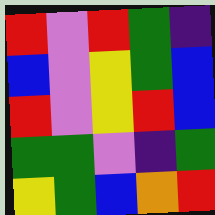[["red", "violet", "red", "green", "indigo"], ["blue", "violet", "yellow", "green", "blue"], ["red", "violet", "yellow", "red", "blue"], ["green", "green", "violet", "indigo", "green"], ["yellow", "green", "blue", "orange", "red"]]